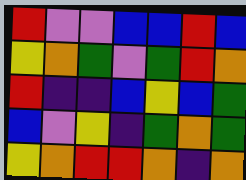[["red", "violet", "violet", "blue", "blue", "red", "blue"], ["yellow", "orange", "green", "violet", "green", "red", "orange"], ["red", "indigo", "indigo", "blue", "yellow", "blue", "green"], ["blue", "violet", "yellow", "indigo", "green", "orange", "green"], ["yellow", "orange", "red", "red", "orange", "indigo", "orange"]]